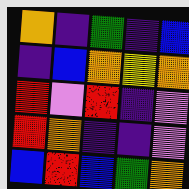[["orange", "indigo", "green", "indigo", "blue"], ["indigo", "blue", "orange", "yellow", "orange"], ["red", "violet", "red", "indigo", "violet"], ["red", "orange", "indigo", "indigo", "violet"], ["blue", "red", "blue", "green", "orange"]]